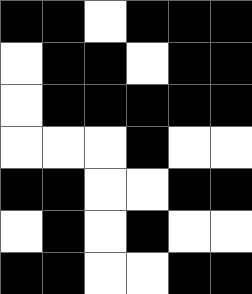[["black", "black", "white", "black", "black", "black"], ["white", "black", "black", "white", "black", "black"], ["white", "black", "black", "black", "black", "black"], ["white", "white", "white", "black", "white", "white"], ["black", "black", "white", "white", "black", "black"], ["white", "black", "white", "black", "white", "white"], ["black", "black", "white", "white", "black", "black"]]